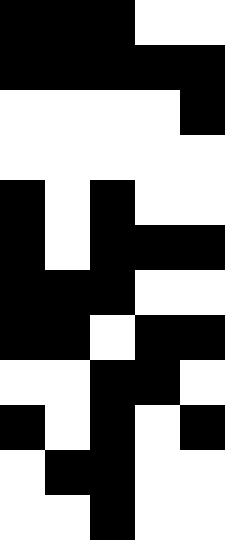[["black", "black", "black", "white", "white"], ["black", "black", "black", "black", "black"], ["white", "white", "white", "white", "black"], ["white", "white", "white", "white", "white"], ["black", "white", "black", "white", "white"], ["black", "white", "black", "black", "black"], ["black", "black", "black", "white", "white"], ["black", "black", "white", "black", "black"], ["white", "white", "black", "black", "white"], ["black", "white", "black", "white", "black"], ["white", "black", "black", "white", "white"], ["white", "white", "black", "white", "white"]]